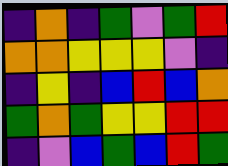[["indigo", "orange", "indigo", "green", "violet", "green", "red"], ["orange", "orange", "yellow", "yellow", "yellow", "violet", "indigo"], ["indigo", "yellow", "indigo", "blue", "red", "blue", "orange"], ["green", "orange", "green", "yellow", "yellow", "red", "red"], ["indigo", "violet", "blue", "green", "blue", "red", "green"]]